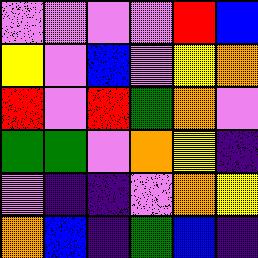[["violet", "violet", "violet", "violet", "red", "blue"], ["yellow", "violet", "blue", "violet", "yellow", "orange"], ["red", "violet", "red", "green", "orange", "violet"], ["green", "green", "violet", "orange", "yellow", "indigo"], ["violet", "indigo", "indigo", "violet", "orange", "yellow"], ["orange", "blue", "indigo", "green", "blue", "indigo"]]